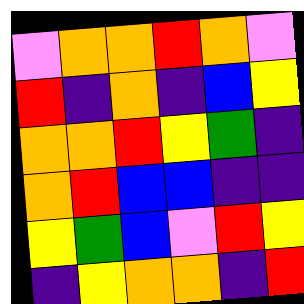[["violet", "orange", "orange", "red", "orange", "violet"], ["red", "indigo", "orange", "indigo", "blue", "yellow"], ["orange", "orange", "red", "yellow", "green", "indigo"], ["orange", "red", "blue", "blue", "indigo", "indigo"], ["yellow", "green", "blue", "violet", "red", "yellow"], ["indigo", "yellow", "orange", "orange", "indigo", "red"]]